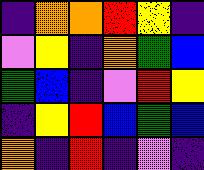[["indigo", "orange", "orange", "red", "yellow", "indigo"], ["violet", "yellow", "indigo", "orange", "green", "blue"], ["green", "blue", "indigo", "violet", "red", "yellow"], ["indigo", "yellow", "red", "blue", "green", "blue"], ["orange", "indigo", "red", "indigo", "violet", "indigo"]]